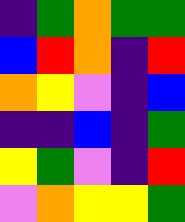[["indigo", "green", "orange", "green", "green"], ["blue", "red", "orange", "indigo", "red"], ["orange", "yellow", "violet", "indigo", "blue"], ["indigo", "indigo", "blue", "indigo", "green"], ["yellow", "green", "violet", "indigo", "red"], ["violet", "orange", "yellow", "yellow", "green"]]